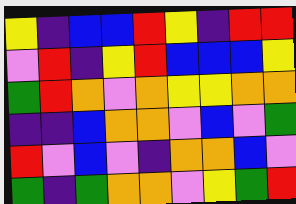[["yellow", "indigo", "blue", "blue", "red", "yellow", "indigo", "red", "red"], ["violet", "red", "indigo", "yellow", "red", "blue", "blue", "blue", "yellow"], ["green", "red", "orange", "violet", "orange", "yellow", "yellow", "orange", "orange"], ["indigo", "indigo", "blue", "orange", "orange", "violet", "blue", "violet", "green"], ["red", "violet", "blue", "violet", "indigo", "orange", "orange", "blue", "violet"], ["green", "indigo", "green", "orange", "orange", "violet", "yellow", "green", "red"]]